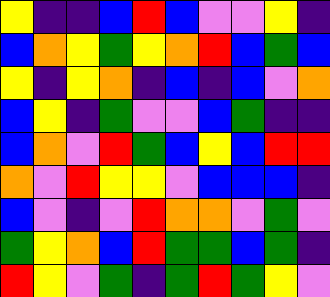[["yellow", "indigo", "indigo", "blue", "red", "blue", "violet", "violet", "yellow", "indigo"], ["blue", "orange", "yellow", "green", "yellow", "orange", "red", "blue", "green", "blue"], ["yellow", "indigo", "yellow", "orange", "indigo", "blue", "indigo", "blue", "violet", "orange"], ["blue", "yellow", "indigo", "green", "violet", "violet", "blue", "green", "indigo", "indigo"], ["blue", "orange", "violet", "red", "green", "blue", "yellow", "blue", "red", "red"], ["orange", "violet", "red", "yellow", "yellow", "violet", "blue", "blue", "blue", "indigo"], ["blue", "violet", "indigo", "violet", "red", "orange", "orange", "violet", "green", "violet"], ["green", "yellow", "orange", "blue", "red", "green", "green", "blue", "green", "indigo"], ["red", "yellow", "violet", "green", "indigo", "green", "red", "green", "yellow", "violet"]]